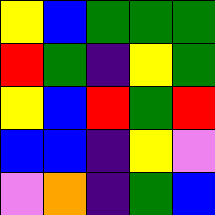[["yellow", "blue", "green", "green", "green"], ["red", "green", "indigo", "yellow", "green"], ["yellow", "blue", "red", "green", "red"], ["blue", "blue", "indigo", "yellow", "violet"], ["violet", "orange", "indigo", "green", "blue"]]